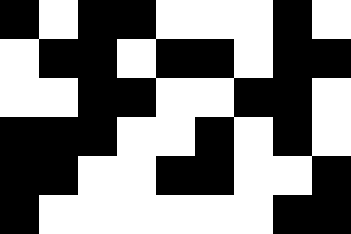[["black", "white", "black", "black", "white", "white", "white", "black", "white"], ["white", "black", "black", "white", "black", "black", "white", "black", "black"], ["white", "white", "black", "black", "white", "white", "black", "black", "white"], ["black", "black", "black", "white", "white", "black", "white", "black", "white"], ["black", "black", "white", "white", "black", "black", "white", "white", "black"], ["black", "white", "white", "white", "white", "white", "white", "black", "black"]]